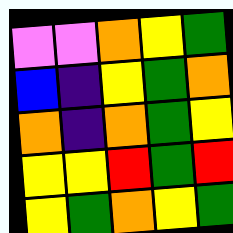[["violet", "violet", "orange", "yellow", "green"], ["blue", "indigo", "yellow", "green", "orange"], ["orange", "indigo", "orange", "green", "yellow"], ["yellow", "yellow", "red", "green", "red"], ["yellow", "green", "orange", "yellow", "green"]]